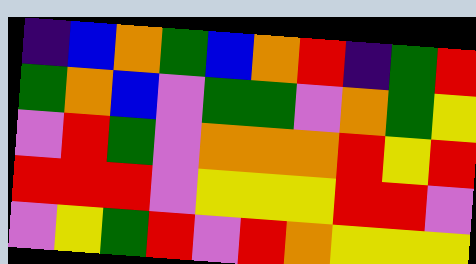[["indigo", "blue", "orange", "green", "blue", "orange", "red", "indigo", "green", "red"], ["green", "orange", "blue", "violet", "green", "green", "violet", "orange", "green", "yellow"], ["violet", "red", "green", "violet", "orange", "orange", "orange", "red", "yellow", "red"], ["red", "red", "red", "violet", "yellow", "yellow", "yellow", "red", "red", "violet"], ["violet", "yellow", "green", "red", "violet", "red", "orange", "yellow", "yellow", "yellow"]]